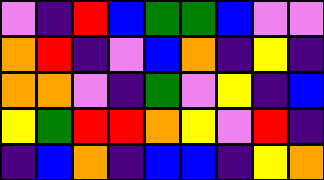[["violet", "indigo", "red", "blue", "green", "green", "blue", "violet", "violet"], ["orange", "red", "indigo", "violet", "blue", "orange", "indigo", "yellow", "indigo"], ["orange", "orange", "violet", "indigo", "green", "violet", "yellow", "indigo", "blue"], ["yellow", "green", "red", "red", "orange", "yellow", "violet", "red", "indigo"], ["indigo", "blue", "orange", "indigo", "blue", "blue", "indigo", "yellow", "orange"]]